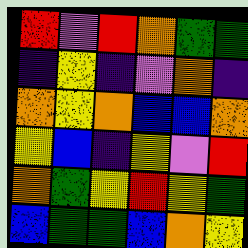[["red", "violet", "red", "orange", "green", "green"], ["indigo", "yellow", "indigo", "violet", "orange", "indigo"], ["orange", "yellow", "orange", "blue", "blue", "orange"], ["yellow", "blue", "indigo", "yellow", "violet", "red"], ["orange", "green", "yellow", "red", "yellow", "green"], ["blue", "green", "green", "blue", "orange", "yellow"]]